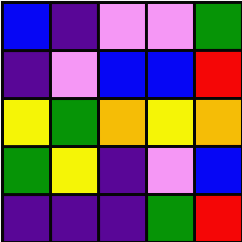[["blue", "indigo", "violet", "violet", "green"], ["indigo", "violet", "blue", "blue", "red"], ["yellow", "green", "orange", "yellow", "orange"], ["green", "yellow", "indigo", "violet", "blue"], ["indigo", "indigo", "indigo", "green", "red"]]